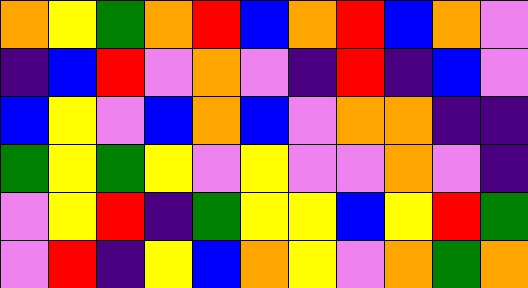[["orange", "yellow", "green", "orange", "red", "blue", "orange", "red", "blue", "orange", "violet"], ["indigo", "blue", "red", "violet", "orange", "violet", "indigo", "red", "indigo", "blue", "violet"], ["blue", "yellow", "violet", "blue", "orange", "blue", "violet", "orange", "orange", "indigo", "indigo"], ["green", "yellow", "green", "yellow", "violet", "yellow", "violet", "violet", "orange", "violet", "indigo"], ["violet", "yellow", "red", "indigo", "green", "yellow", "yellow", "blue", "yellow", "red", "green"], ["violet", "red", "indigo", "yellow", "blue", "orange", "yellow", "violet", "orange", "green", "orange"]]